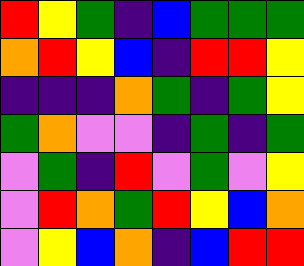[["red", "yellow", "green", "indigo", "blue", "green", "green", "green"], ["orange", "red", "yellow", "blue", "indigo", "red", "red", "yellow"], ["indigo", "indigo", "indigo", "orange", "green", "indigo", "green", "yellow"], ["green", "orange", "violet", "violet", "indigo", "green", "indigo", "green"], ["violet", "green", "indigo", "red", "violet", "green", "violet", "yellow"], ["violet", "red", "orange", "green", "red", "yellow", "blue", "orange"], ["violet", "yellow", "blue", "orange", "indigo", "blue", "red", "red"]]